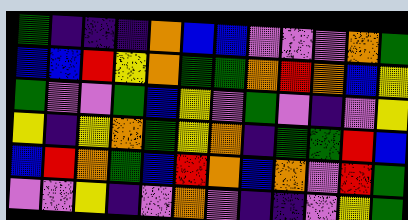[["green", "indigo", "indigo", "indigo", "orange", "blue", "blue", "violet", "violet", "violet", "orange", "green"], ["blue", "blue", "red", "yellow", "orange", "green", "green", "orange", "red", "orange", "blue", "yellow"], ["green", "violet", "violet", "green", "blue", "yellow", "violet", "green", "violet", "indigo", "violet", "yellow"], ["yellow", "indigo", "yellow", "orange", "green", "yellow", "orange", "indigo", "green", "green", "red", "blue"], ["blue", "red", "orange", "green", "blue", "red", "orange", "blue", "orange", "violet", "red", "green"], ["violet", "violet", "yellow", "indigo", "violet", "orange", "violet", "indigo", "indigo", "violet", "yellow", "green"]]